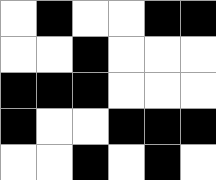[["white", "black", "white", "white", "black", "black"], ["white", "white", "black", "white", "white", "white"], ["black", "black", "black", "white", "white", "white"], ["black", "white", "white", "black", "black", "black"], ["white", "white", "black", "white", "black", "white"]]